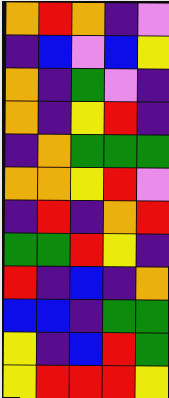[["orange", "red", "orange", "indigo", "violet"], ["indigo", "blue", "violet", "blue", "yellow"], ["orange", "indigo", "green", "violet", "indigo"], ["orange", "indigo", "yellow", "red", "indigo"], ["indigo", "orange", "green", "green", "green"], ["orange", "orange", "yellow", "red", "violet"], ["indigo", "red", "indigo", "orange", "red"], ["green", "green", "red", "yellow", "indigo"], ["red", "indigo", "blue", "indigo", "orange"], ["blue", "blue", "indigo", "green", "green"], ["yellow", "indigo", "blue", "red", "green"], ["yellow", "red", "red", "red", "yellow"]]